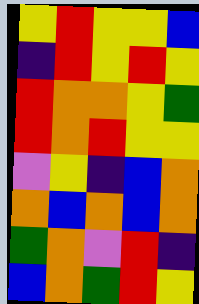[["yellow", "red", "yellow", "yellow", "blue"], ["indigo", "red", "yellow", "red", "yellow"], ["red", "orange", "orange", "yellow", "green"], ["red", "orange", "red", "yellow", "yellow"], ["violet", "yellow", "indigo", "blue", "orange"], ["orange", "blue", "orange", "blue", "orange"], ["green", "orange", "violet", "red", "indigo"], ["blue", "orange", "green", "red", "yellow"]]